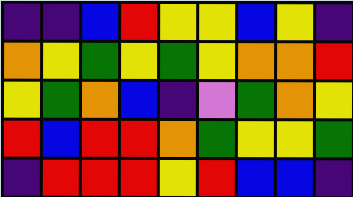[["indigo", "indigo", "blue", "red", "yellow", "yellow", "blue", "yellow", "indigo"], ["orange", "yellow", "green", "yellow", "green", "yellow", "orange", "orange", "red"], ["yellow", "green", "orange", "blue", "indigo", "violet", "green", "orange", "yellow"], ["red", "blue", "red", "red", "orange", "green", "yellow", "yellow", "green"], ["indigo", "red", "red", "red", "yellow", "red", "blue", "blue", "indigo"]]